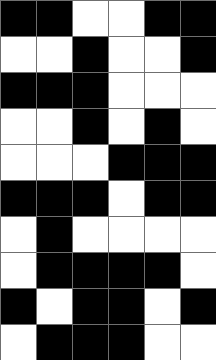[["black", "black", "white", "white", "black", "black"], ["white", "white", "black", "white", "white", "black"], ["black", "black", "black", "white", "white", "white"], ["white", "white", "black", "white", "black", "white"], ["white", "white", "white", "black", "black", "black"], ["black", "black", "black", "white", "black", "black"], ["white", "black", "white", "white", "white", "white"], ["white", "black", "black", "black", "black", "white"], ["black", "white", "black", "black", "white", "black"], ["white", "black", "black", "black", "white", "white"]]